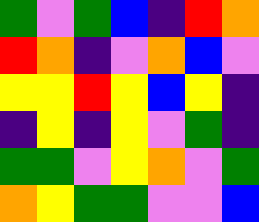[["green", "violet", "green", "blue", "indigo", "red", "orange"], ["red", "orange", "indigo", "violet", "orange", "blue", "violet"], ["yellow", "yellow", "red", "yellow", "blue", "yellow", "indigo"], ["indigo", "yellow", "indigo", "yellow", "violet", "green", "indigo"], ["green", "green", "violet", "yellow", "orange", "violet", "green"], ["orange", "yellow", "green", "green", "violet", "violet", "blue"]]